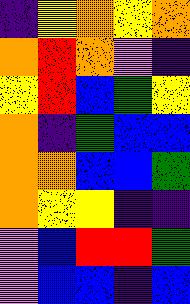[["indigo", "yellow", "orange", "yellow", "orange"], ["orange", "red", "orange", "violet", "indigo"], ["yellow", "red", "blue", "green", "yellow"], ["orange", "indigo", "green", "blue", "blue"], ["orange", "orange", "blue", "blue", "green"], ["orange", "yellow", "yellow", "indigo", "indigo"], ["violet", "blue", "red", "red", "green"], ["violet", "blue", "blue", "indigo", "blue"]]